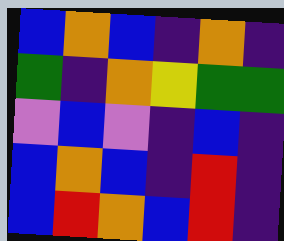[["blue", "orange", "blue", "indigo", "orange", "indigo"], ["green", "indigo", "orange", "yellow", "green", "green"], ["violet", "blue", "violet", "indigo", "blue", "indigo"], ["blue", "orange", "blue", "indigo", "red", "indigo"], ["blue", "red", "orange", "blue", "red", "indigo"]]